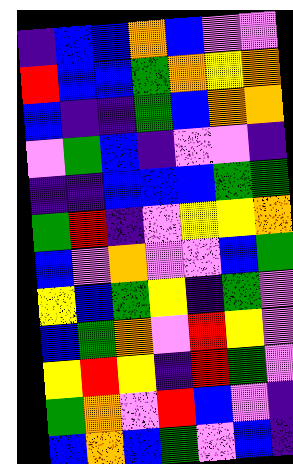[["indigo", "blue", "blue", "orange", "blue", "violet", "violet"], ["red", "blue", "blue", "green", "orange", "yellow", "orange"], ["blue", "indigo", "indigo", "green", "blue", "orange", "orange"], ["violet", "green", "blue", "indigo", "violet", "violet", "indigo"], ["indigo", "indigo", "blue", "blue", "blue", "green", "green"], ["green", "red", "indigo", "violet", "yellow", "yellow", "orange"], ["blue", "violet", "orange", "violet", "violet", "blue", "green"], ["yellow", "blue", "green", "yellow", "indigo", "green", "violet"], ["blue", "green", "orange", "violet", "red", "yellow", "violet"], ["yellow", "red", "yellow", "indigo", "red", "green", "violet"], ["green", "orange", "violet", "red", "blue", "violet", "indigo"], ["blue", "orange", "blue", "green", "violet", "blue", "indigo"]]